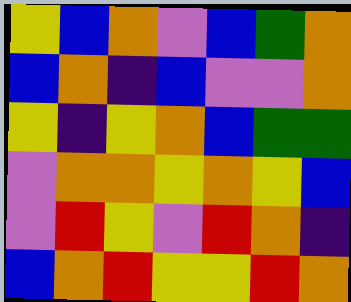[["yellow", "blue", "orange", "violet", "blue", "green", "orange"], ["blue", "orange", "indigo", "blue", "violet", "violet", "orange"], ["yellow", "indigo", "yellow", "orange", "blue", "green", "green"], ["violet", "orange", "orange", "yellow", "orange", "yellow", "blue"], ["violet", "red", "yellow", "violet", "red", "orange", "indigo"], ["blue", "orange", "red", "yellow", "yellow", "red", "orange"]]